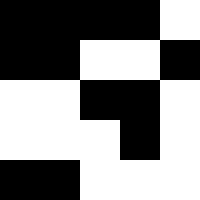[["black", "black", "black", "black", "white"], ["black", "black", "white", "white", "black"], ["white", "white", "black", "black", "white"], ["white", "white", "white", "black", "white"], ["black", "black", "white", "white", "white"]]